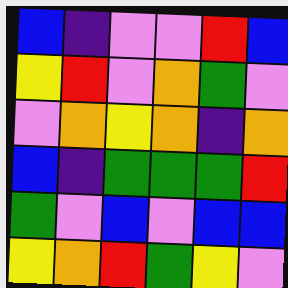[["blue", "indigo", "violet", "violet", "red", "blue"], ["yellow", "red", "violet", "orange", "green", "violet"], ["violet", "orange", "yellow", "orange", "indigo", "orange"], ["blue", "indigo", "green", "green", "green", "red"], ["green", "violet", "blue", "violet", "blue", "blue"], ["yellow", "orange", "red", "green", "yellow", "violet"]]